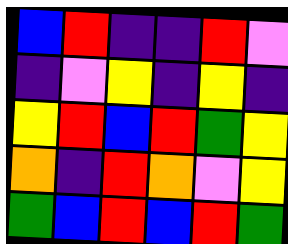[["blue", "red", "indigo", "indigo", "red", "violet"], ["indigo", "violet", "yellow", "indigo", "yellow", "indigo"], ["yellow", "red", "blue", "red", "green", "yellow"], ["orange", "indigo", "red", "orange", "violet", "yellow"], ["green", "blue", "red", "blue", "red", "green"]]